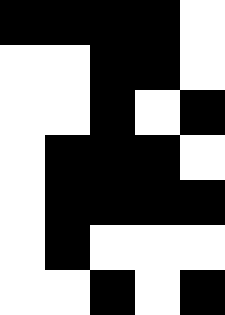[["black", "black", "black", "black", "white"], ["white", "white", "black", "black", "white"], ["white", "white", "black", "white", "black"], ["white", "black", "black", "black", "white"], ["white", "black", "black", "black", "black"], ["white", "black", "white", "white", "white"], ["white", "white", "black", "white", "black"]]